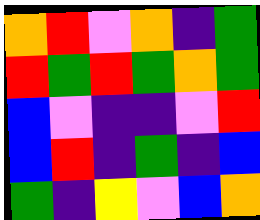[["orange", "red", "violet", "orange", "indigo", "green"], ["red", "green", "red", "green", "orange", "green"], ["blue", "violet", "indigo", "indigo", "violet", "red"], ["blue", "red", "indigo", "green", "indigo", "blue"], ["green", "indigo", "yellow", "violet", "blue", "orange"]]